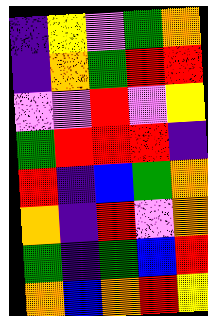[["indigo", "yellow", "violet", "green", "orange"], ["indigo", "orange", "green", "red", "red"], ["violet", "violet", "red", "violet", "yellow"], ["green", "red", "red", "red", "indigo"], ["red", "indigo", "blue", "green", "orange"], ["orange", "indigo", "red", "violet", "orange"], ["green", "indigo", "green", "blue", "red"], ["orange", "blue", "orange", "red", "yellow"]]